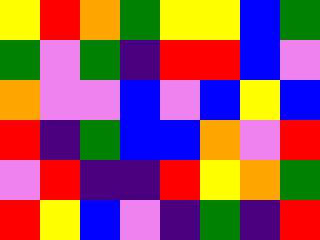[["yellow", "red", "orange", "green", "yellow", "yellow", "blue", "green"], ["green", "violet", "green", "indigo", "red", "red", "blue", "violet"], ["orange", "violet", "violet", "blue", "violet", "blue", "yellow", "blue"], ["red", "indigo", "green", "blue", "blue", "orange", "violet", "red"], ["violet", "red", "indigo", "indigo", "red", "yellow", "orange", "green"], ["red", "yellow", "blue", "violet", "indigo", "green", "indigo", "red"]]